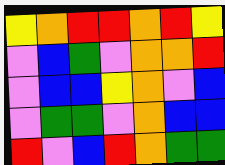[["yellow", "orange", "red", "red", "orange", "red", "yellow"], ["violet", "blue", "green", "violet", "orange", "orange", "red"], ["violet", "blue", "blue", "yellow", "orange", "violet", "blue"], ["violet", "green", "green", "violet", "orange", "blue", "blue"], ["red", "violet", "blue", "red", "orange", "green", "green"]]